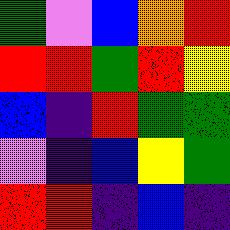[["green", "violet", "blue", "orange", "red"], ["red", "red", "green", "red", "yellow"], ["blue", "indigo", "red", "green", "green"], ["violet", "indigo", "blue", "yellow", "green"], ["red", "red", "indigo", "blue", "indigo"]]